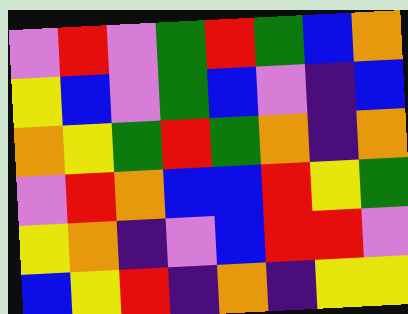[["violet", "red", "violet", "green", "red", "green", "blue", "orange"], ["yellow", "blue", "violet", "green", "blue", "violet", "indigo", "blue"], ["orange", "yellow", "green", "red", "green", "orange", "indigo", "orange"], ["violet", "red", "orange", "blue", "blue", "red", "yellow", "green"], ["yellow", "orange", "indigo", "violet", "blue", "red", "red", "violet"], ["blue", "yellow", "red", "indigo", "orange", "indigo", "yellow", "yellow"]]